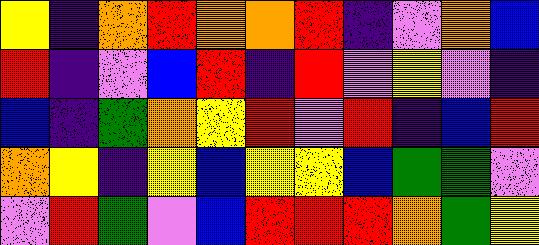[["yellow", "indigo", "orange", "red", "orange", "orange", "red", "indigo", "violet", "orange", "blue"], ["red", "indigo", "violet", "blue", "red", "indigo", "red", "violet", "yellow", "violet", "indigo"], ["blue", "indigo", "green", "orange", "yellow", "red", "violet", "red", "indigo", "blue", "red"], ["orange", "yellow", "indigo", "yellow", "blue", "yellow", "yellow", "blue", "green", "green", "violet"], ["violet", "red", "green", "violet", "blue", "red", "red", "red", "orange", "green", "yellow"]]